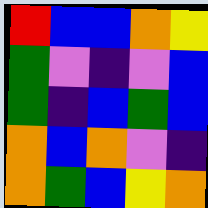[["red", "blue", "blue", "orange", "yellow"], ["green", "violet", "indigo", "violet", "blue"], ["green", "indigo", "blue", "green", "blue"], ["orange", "blue", "orange", "violet", "indigo"], ["orange", "green", "blue", "yellow", "orange"]]